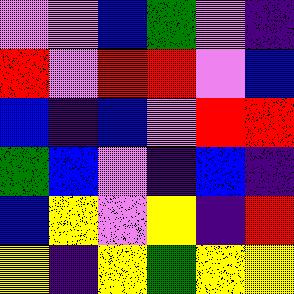[["violet", "violet", "blue", "green", "violet", "indigo"], ["red", "violet", "red", "red", "violet", "blue"], ["blue", "indigo", "blue", "violet", "red", "red"], ["green", "blue", "violet", "indigo", "blue", "indigo"], ["blue", "yellow", "violet", "yellow", "indigo", "red"], ["yellow", "indigo", "yellow", "green", "yellow", "yellow"]]